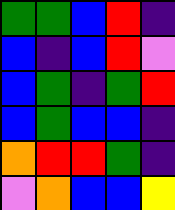[["green", "green", "blue", "red", "indigo"], ["blue", "indigo", "blue", "red", "violet"], ["blue", "green", "indigo", "green", "red"], ["blue", "green", "blue", "blue", "indigo"], ["orange", "red", "red", "green", "indigo"], ["violet", "orange", "blue", "blue", "yellow"]]